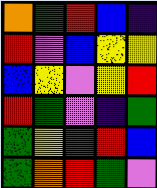[["orange", "green", "red", "blue", "indigo"], ["red", "violet", "blue", "yellow", "yellow"], ["blue", "yellow", "violet", "yellow", "red"], ["red", "green", "violet", "indigo", "green"], ["green", "yellow", "green", "red", "blue"], ["green", "orange", "red", "green", "violet"]]